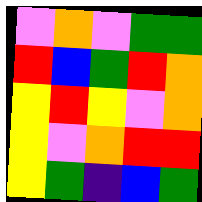[["violet", "orange", "violet", "green", "green"], ["red", "blue", "green", "red", "orange"], ["yellow", "red", "yellow", "violet", "orange"], ["yellow", "violet", "orange", "red", "red"], ["yellow", "green", "indigo", "blue", "green"]]